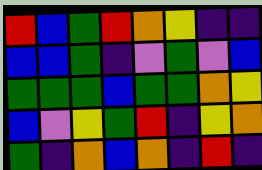[["red", "blue", "green", "red", "orange", "yellow", "indigo", "indigo"], ["blue", "blue", "green", "indigo", "violet", "green", "violet", "blue"], ["green", "green", "green", "blue", "green", "green", "orange", "yellow"], ["blue", "violet", "yellow", "green", "red", "indigo", "yellow", "orange"], ["green", "indigo", "orange", "blue", "orange", "indigo", "red", "indigo"]]